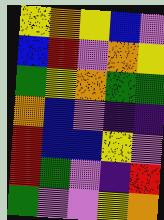[["yellow", "orange", "yellow", "blue", "violet"], ["blue", "red", "violet", "orange", "yellow"], ["green", "yellow", "orange", "green", "green"], ["orange", "blue", "violet", "indigo", "indigo"], ["red", "blue", "blue", "yellow", "violet"], ["red", "green", "violet", "indigo", "red"], ["green", "violet", "violet", "yellow", "orange"]]